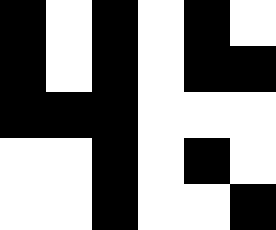[["black", "white", "black", "white", "black", "white"], ["black", "white", "black", "white", "black", "black"], ["black", "black", "black", "white", "white", "white"], ["white", "white", "black", "white", "black", "white"], ["white", "white", "black", "white", "white", "black"]]